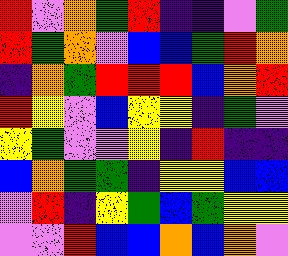[["red", "violet", "orange", "green", "red", "indigo", "indigo", "violet", "green"], ["red", "green", "orange", "violet", "blue", "blue", "green", "red", "orange"], ["indigo", "orange", "green", "red", "red", "red", "blue", "orange", "red"], ["red", "yellow", "violet", "blue", "yellow", "yellow", "indigo", "green", "violet"], ["yellow", "green", "violet", "violet", "yellow", "indigo", "red", "indigo", "indigo"], ["blue", "orange", "green", "green", "indigo", "yellow", "yellow", "blue", "blue"], ["violet", "red", "indigo", "yellow", "green", "blue", "green", "yellow", "yellow"], ["violet", "violet", "red", "blue", "blue", "orange", "blue", "orange", "violet"]]